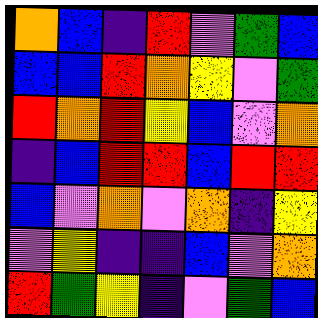[["orange", "blue", "indigo", "red", "violet", "green", "blue"], ["blue", "blue", "red", "orange", "yellow", "violet", "green"], ["red", "orange", "red", "yellow", "blue", "violet", "orange"], ["indigo", "blue", "red", "red", "blue", "red", "red"], ["blue", "violet", "orange", "violet", "orange", "indigo", "yellow"], ["violet", "yellow", "indigo", "indigo", "blue", "violet", "orange"], ["red", "green", "yellow", "indigo", "violet", "green", "blue"]]